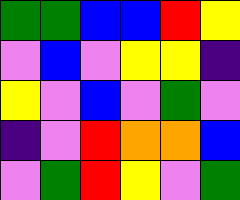[["green", "green", "blue", "blue", "red", "yellow"], ["violet", "blue", "violet", "yellow", "yellow", "indigo"], ["yellow", "violet", "blue", "violet", "green", "violet"], ["indigo", "violet", "red", "orange", "orange", "blue"], ["violet", "green", "red", "yellow", "violet", "green"]]